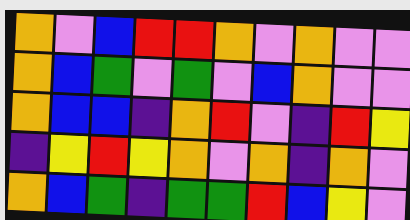[["orange", "violet", "blue", "red", "red", "orange", "violet", "orange", "violet", "violet"], ["orange", "blue", "green", "violet", "green", "violet", "blue", "orange", "violet", "violet"], ["orange", "blue", "blue", "indigo", "orange", "red", "violet", "indigo", "red", "yellow"], ["indigo", "yellow", "red", "yellow", "orange", "violet", "orange", "indigo", "orange", "violet"], ["orange", "blue", "green", "indigo", "green", "green", "red", "blue", "yellow", "violet"]]